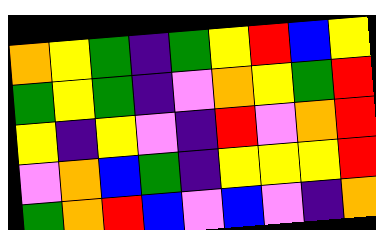[["orange", "yellow", "green", "indigo", "green", "yellow", "red", "blue", "yellow"], ["green", "yellow", "green", "indigo", "violet", "orange", "yellow", "green", "red"], ["yellow", "indigo", "yellow", "violet", "indigo", "red", "violet", "orange", "red"], ["violet", "orange", "blue", "green", "indigo", "yellow", "yellow", "yellow", "red"], ["green", "orange", "red", "blue", "violet", "blue", "violet", "indigo", "orange"]]